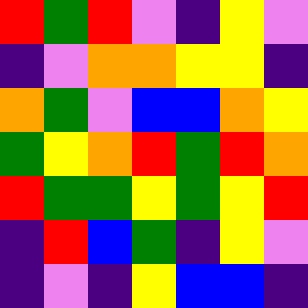[["red", "green", "red", "violet", "indigo", "yellow", "violet"], ["indigo", "violet", "orange", "orange", "yellow", "yellow", "indigo"], ["orange", "green", "violet", "blue", "blue", "orange", "yellow"], ["green", "yellow", "orange", "red", "green", "red", "orange"], ["red", "green", "green", "yellow", "green", "yellow", "red"], ["indigo", "red", "blue", "green", "indigo", "yellow", "violet"], ["indigo", "violet", "indigo", "yellow", "blue", "blue", "indigo"]]